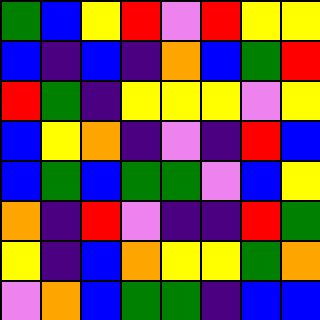[["green", "blue", "yellow", "red", "violet", "red", "yellow", "yellow"], ["blue", "indigo", "blue", "indigo", "orange", "blue", "green", "red"], ["red", "green", "indigo", "yellow", "yellow", "yellow", "violet", "yellow"], ["blue", "yellow", "orange", "indigo", "violet", "indigo", "red", "blue"], ["blue", "green", "blue", "green", "green", "violet", "blue", "yellow"], ["orange", "indigo", "red", "violet", "indigo", "indigo", "red", "green"], ["yellow", "indigo", "blue", "orange", "yellow", "yellow", "green", "orange"], ["violet", "orange", "blue", "green", "green", "indigo", "blue", "blue"]]